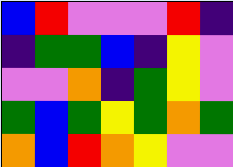[["blue", "red", "violet", "violet", "violet", "red", "indigo"], ["indigo", "green", "green", "blue", "indigo", "yellow", "violet"], ["violet", "violet", "orange", "indigo", "green", "yellow", "violet"], ["green", "blue", "green", "yellow", "green", "orange", "green"], ["orange", "blue", "red", "orange", "yellow", "violet", "violet"]]